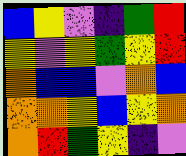[["blue", "yellow", "violet", "indigo", "green", "red"], ["yellow", "violet", "yellow", "green", "yellow", "red"], ["orange", "blue", "blue", "violet", "orange", "blue"], ["orange", "orange", "yellow", "blue", "yellow", "orange"], ["orange", "red", "green", "yellow", "indigo", "violet"]]